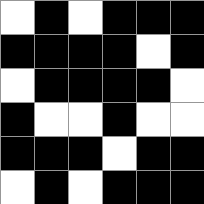[["white", "black", "white", "black", "black", "black"], ["black", "black", "black", "black", "white", "black"], ["white", "black", "black", "black", "black", "white"], ["black", "white", "white", "black", "white", "white"], ["black", "black", "black", "white", "black", "black"], ["white", "black", "white", "black", "black", "black"]]